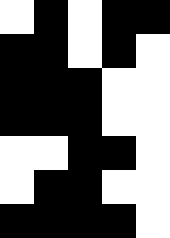[["white", "black", "white", "black", "black"], ["black", "black", "white", "black", "white"], ["black", "black", "black", "white", "white"], ["black", "black", "black", "white", "white"], ["white", "white", "black", "black", "white"], ["white", "black", "black", "white", "white"], ["black", "black", "black", "black", "white"]]